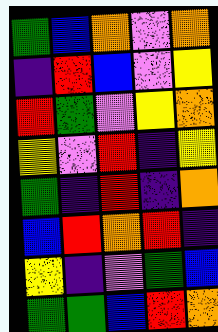[["green", "blue", "orange", "violet", "orange"], ["indigo", "red", "blue", "violet", "yellow"], ["red", "green", "violet", "yellow", "orange"], ["yellow", "violet", "red", "indigo", "yellow"], ["green", "indigo", "red", "indigo", "orange"], ["blue", "red", "orange", "red", "indigo"], ["yellow", "indigo", "violet", "green", "blue"], ["green", "green", "blue", "red", "orange"]]